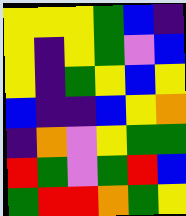[["yellow", "yellow", "yellow", "green", "blue", "indigo"], ["yellow", "indigo", "yellow", "green", "violet", "blue"], ["yellow", "indigo", "green", "yellow", "blue", "yellow"], ["blue", "indigo", "indigo", "blue", "yellow", "orange"], ["indigo", "orange", "violet", "yellow", "green", "green"], ["red", "green", "violet", "green", "red", "blue"], ["green", "red", "red", "orange", "green", "yellow"]]